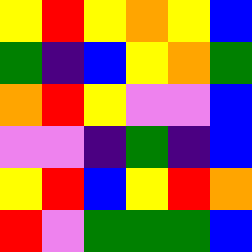[["yellow", "red", "yellow", "orange", "yellow", "blue"], ["green", "indigo", "blue", "yellow", "orange", "green"], ["orange", "red", "yellow", "violet", "violet", "blue"], ["violet", "violet", "indigo", "green", "indigo", "blue"], ["yellow", "red", "blue", "yellow", "red", "orange"], ["red", "violet", "green", "green", "green", "blue"]]